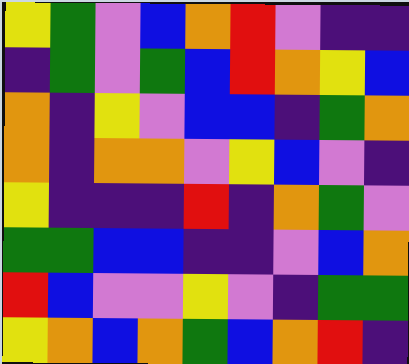[["yellow", "green", "violet", "blue", "orange", "red", "violet", "indigo", "indigo"], ["indigo", "green", "violet", "green", "blue", "red", "orange", "yellow", "blue"], ["orange", "indigo", "yellow", "violet", "blue", "blue", "indigo", "green", "orange"], ["orange", "indigo", "orange", "orange", "violet", "yellow", "blue", "violet", "indigo"], ["yellow", "indigo", "indigo", "indigo", "red", "indigo", "orange", "green", "violet"], ["green", "green", "blue", "blue", "indigo", "indigo", "violet", "blue", "orange"], ["red", "blue", "violet", "violet", "yellow", "violet", "indigo", "green", "green"], ["yellow", "orange", "blue", "orange", "green", "blue", "orange", "red", "indigo"]]